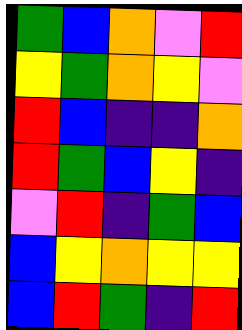[["green", "blue", "orange", "violet", "red"], ["yellow", "green", "orange", "yellow", "violet"], ["red", "blue", "indigo", "indigo", "orange"], ["red", "green", "blue", "yellow", "indigo"], ["violet", "red", "indigo", "green", "blue"], ["blue", "yellow", "orange", "yellow", "yellow"], ["blue", "red", "green", "indigo", "red"]]